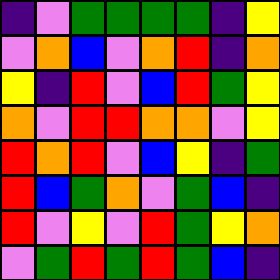[["indigo", "violet", "green", "green", "green", "green", "indigo", "yellow"], ["violet", "orange", "blue", "violet", "orange", "red", "indigo", "orange"], ["yellow", "indigo", "red", "violet", "blue", "red", "green", "yellow"], ["orange", "violet", "red", "red", "orange", "orange", "violet", "yellow"], ["red", "orange", "red", "violet", "blue", "yellow", "indigo", "green"], ["red", "blue", "green", "orange", "violet", "green", "blue", "indigo"], ["red", "violet", "yellow", "violet", "red", "green", "yellow", "orange"], ["violet", "green", "red", "green", "red", "green", "blue", "indigo"]]